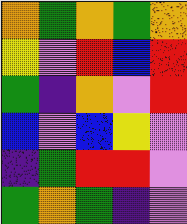[["orange", "green", "orange", "green", "orange"], ["yellow", "violet", "red", "blue", "red"], ["green", "indigo", "orange", "violet", "red"], ["blue", "violet", "blue", "yellow", "violet"], ["indigo", "green", "red", "red", "violet"], ["green", "orange", "green", "indigo", "violet"]]